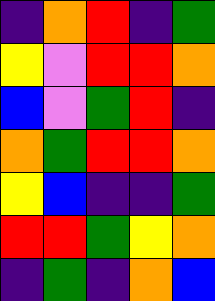[["indigo", "orange", "red", "indigo", "green"], ["yellow", "violet", "red", "red", "orange"], ["blue", "violet", "green", "red", "indigo"], ["orange", "green", "red", "red", "orange"], ["yellow", "blue", "indigo", "indigo", "green"], ["red", "red", "green", "yellow", "orange"], ["indigo", "green", "indigo", "orange", "blue"]]